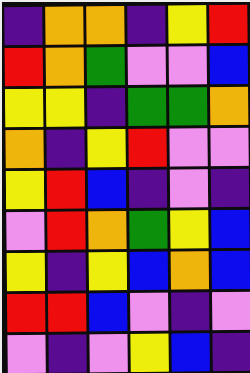[["indigo", "orange", "orange", "indigo", "yellow", "red"], ["red", "orange", "green", "violet", "violet", "blue"], ["yellow", "yellow", "indigo", "green", "green", "orange"], ["orange", "indigo", "yellow", "red", "violet", "violet"], ["yellow", "red", "blue", "indigo", "violet", "indigo"], ["violet", "red", "orange", "green", "yellow", "blue"], ["yellow", "indigo", "yellow", "blue", "orange", "blue"], ["red", "red", "blue", "violet", "indigo", "violet"], ["violet", "indigo", "violet", "yellow", "blue", "indigo"]]